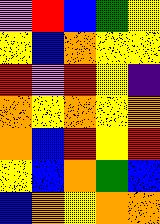[["violet", "red", "blue", "green", "yellow"], ["yellow", "blue", "orange", "yellow", "yellow"], ["red", "violet", "red", "yellow", "indigo"], ["orange", "yellow", "orange", "yellow", "orange"], ["orange", "blue", "red", "yellow", "red"], ["yellow", "blue", "orange", "green", "blue"], ["blue", "orange", "yellow", "orange", "orange"]]